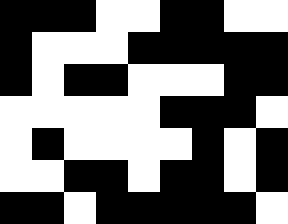[["black", "black", "black", "white", "white", "black", "black", "white", "white"], ["black", "white", "white", "white", "black", "black", "black", "black", "black"], ["black", "white", "black", "black", "white", "white", "white", "black", "black"], ["white", "white", "white", "white", "white", "black", "black", "black", "white"], ["white", "black", "white", "white", "white", "white", "black", "white", "black"], ["white", "white", "black", "black", "white", "black", "black", "white", "black"], ["black", "black", "white", "black", "black", "black", "black", "black", "white"]]